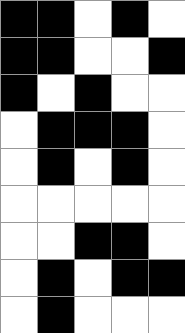[["black", "black", "white", "black", "white"], ["black", "black", "white", "white", "black"], ["black", "white", "black", "white", "white"], ["white", "black", "black", "black", "white"], ["white", "black", "white", "black", "white"], ["white", "white", "white", "white", "white"], ["white", "white", "black", "black", "white"], ["white", "black", "white", "black", "black"], ["white", "black", "white", "white", "white"]]